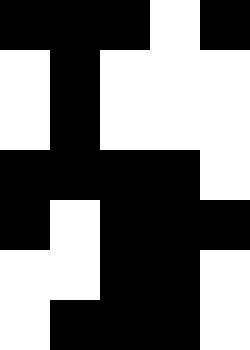[["black", "black", "black", "white", "black"], ["white", "black", "white", "white", "white"], ["white", "black", "white", "white", "white"], ["black", "black", "black", "black", "white"], ["black", "white", "black", "black", "black"], ["white", "white", "black", "black", "white"], ["white", "black", "black", "black", "white"]]